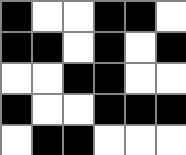[["black", "white", "white", "black", "black", "white"], ["black", "black", "white", "black", "white", "black"], ["white", "white", "black", "black", "white", "white"], ["black", "white", "white", "black", "black", "black"], ["white", "black", "black", "white", "white", "white"]]